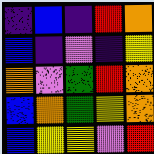[["indigo", "blue", "indigo", "red", "orange"], ["blue", "indigo", "violet", "indigo", "yellow"], ["orange", "violet", "green", "red", "orange"], ["blue", "orange", "green", "yellow", "orange"], ["blue", "yellow", "yellow", "violet", "red"]]